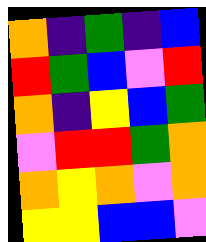[["orange", "indigo", "green", "indigo", "blue"], ["red", "green", "blue", "violet", "red"], ["orange", "indigo", "yellow", "blue", "green"], ["violet", "red", "red", "green", "orange"], ["orange", "yellow", "orange", "violet", "orange"], ["yellow", "yellow", "blue", "blue", "violet"]]